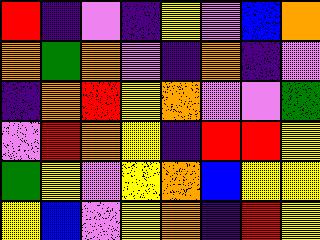[["red", "indigo", "violet", "indigo", "yellow", "violet", "blue", "orange"], ["orange", "green", "orange", "violet", "indigo", "orange", "indigo", "violet"], ["indigo", "orange", "red", "yellow", "orange", "violet", "violet", "green"], ["violet", "red", "orange", "yellow", "indigo", "red", "red", "yellow"], ["green", "yellow", "violet", "yellow", "orange", "blue", "yellow", "yellow"], ["yellow", "blue", "violet", "yellow", "orange", "indigo", "red", "yellow"]]